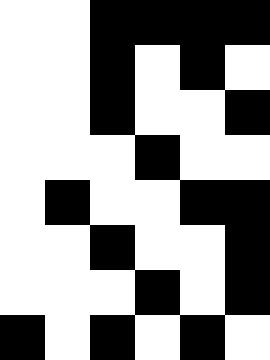[["white", "white", "black", "black", "black", "black"], ["white", "white", "black", "white", "black", "white"], ["white", "white", "black", "white", "white", "black"], ["white", "white", "white", "black", "white", "white"], ["white", "black", "white", "white", "black", "black"], ["white", "white", "black", "white", "white", "black"], ["white", "white", "white", "black", "white", "black"], ["black", "white", "black", "white", "black", "white"]]